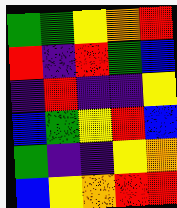[["green", "green", "yellow", "orange", "red"], ["red", "indigo", "red", "green", "blue"], ["indigo", "red", "indigo", "indigo", "yellow"], ["blue", "green", "yellow", "red", "blue"], ["green", "indigo", "indigo", "yellow", "orange"], ["blue", "yellow", "orange", "red", "red"]]